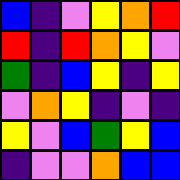[["blue", "indigo", "violet", "yellow", "orange", "red"], ["red", "indigo", "red", "orange", "yellow", "violet"], ["green", "indigo", "blue", "yellow", "indigo", "yellow"], ["violet", "orange", "yellow", "indigo", "violet", "indigo"], ["yellow", "violet", "blue", "green", "yellow", "blue"], ["indigo", "violet", "violet", "orange", "blue", "blue"]]